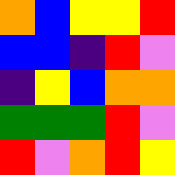[["orange", "blue", "yellow", "yellow", "red"], ["blue", "blue", "indigo", "red", "violet"], ["indigo", "yellow", "blue", "orange", "orange"], ["green", "green", "green", "red", "violet"], ["red", "violet", "orange", "red", "yellow"]]